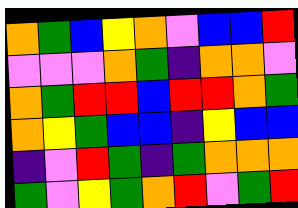[["orange", "green", "blue", "yellow", "orange", "violet", "blue", "blue", "red"], ["violet", "violet", "violet", "orange", "green", "indigo", "orange", "orange", "violet"], ["orange", "green", "red", "red", "blue", "red", "red", "orange", "green"], ["orange", "yellow", "green", "blue", "blue", "indigo", "yellow", "blue", "blue"], ["indigo", "violet", "red", "green", "indigo", "green", "orange", "orange", "orange"], ["green", "violet", "yellow", "green", "orange", "red", "violet", "green", "red"]]